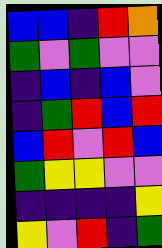[["blue", "blue", "indigo", "red", "orange"], ["green", "violet", "green", "violet", "violet"], ["indigo", "blue", "indigo", "blue", "violet"], ["indigo", "green", "red", "blue", "red"], ["blue", "red", "violet", "red", "blue"], ["green", "yellow", "yellow", "violet", "violet"], ["indigo", "indigo", "indigo", "indigo", "yellow"], ["yellow", "violet", "red", "indigo", "green"]]